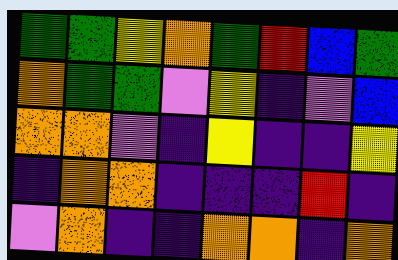[["green", "green", "yellow", "orange", "green", "red", "blue", "green"], ["orange", "green", "green", "violet", "yellow", "indigo", "violet", "blue"], ["orange", "orange", "violet", "indigo", "yellow", "indigo", "indigo", "yellow"], ["indigo", "orange", "orange", "indigo", "indigo", "indigo", "red", "indigo"], ["violet", "orange", "indigo", "indigo", "orange", "orange", "indigo", "orange"]]